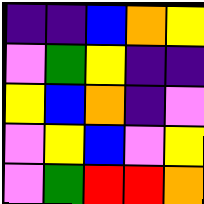[["indigo", "indigo", "blue", "orange", "yellow"], ["violet", "green", "yellow", "indigo", "indigo"], ["yellow", "blue", "orange", "indigo", "violet"], ["violet", "yellow", "blue", "violet", "yellow"], ["violet", "green", "red", "red", "orange"]]